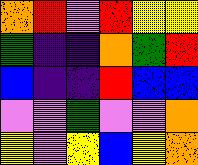[["orange", "red", "violet", "red", "yellow", "yellow"], ["green", "indigo", "indigo", "orange", "green", "red"], ["blue", "indigo", "indigo", "red", "blue", "blue"], ["violet", "violet", "green", "violet", "violet", "orange"], ["yellow", "violet", "yellow", "blue", "yellow", "orange"]]